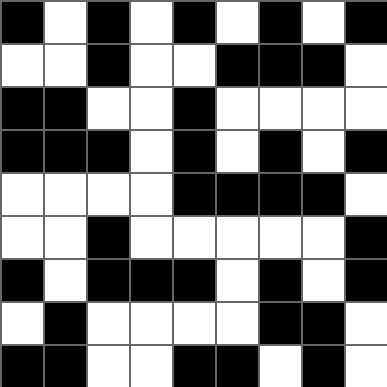[["black", "white", "black", "white", "black", "white", "black", "white", "black"], ["white", "white", "black", "white", "white", "black", "black", "black", "white"], ["black", "black", "white", "white", "black", "white", "white", "white", "white"], ["black", "black", "black", "white", "black", "white", "black", "white", "black"], ["white", "white", "white", "white", "black", "black", "black", "black", "white"], ["white", "white", "black", "white", "white", "white", "white", "white", "black"], ["black", "white", "black", "black", "black", "white", "black", "white", "black"], ["white", "black", "white", "white", "white", "white", "black", "black", "white"], ["black", "black", "white", "white", "black", "black", "white", "black", "white"]]